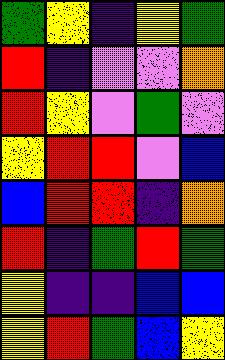[["green", "yellow", "indigo", "yellow", "green"], ["red", "indigo", "violet", "violet", "orange"], ["red", "yellow", "violet", "green", "violet"], ["yellow", "red", "red", "violet", "blue"], ["blue", "red", "red", "indigo", "orange"], ["red", "indigo", "green", "red", "green"], ["yellow", "indigo", "indigo", "blue", "blue"], ["yellow", "red", "green", "blue", "yellow"]]